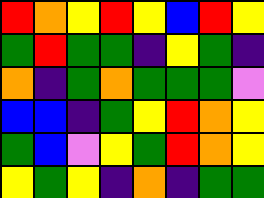[["red", "orange", "yellow", "red", "yellow", "blue", "red", "yellow"], ["green", "red", "green", "green", "indigo", "yellow", "green", "indigo"], ["orange", "indigo", "green", "orange", "green", "green", "green", "violet"], ["blue", "blue", "indigo", "green", "yellow", "red", "orange", "yellow"], ["green", "blue", "violet", "yellow", "green", "red", "orange", "yellow"], ["yellow", "green", "yellow", "indigo", "orange", "indigo", "green", "green"]]